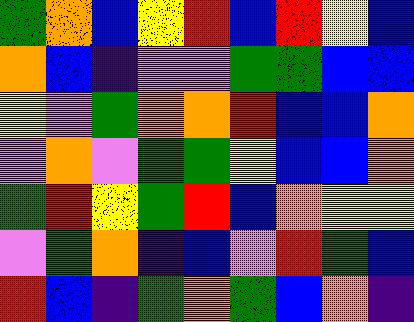[["green", "orange", "blue", "yellow", "red", "blue", "red", "yellow", "blue"], ["orange", "blue", "indigo", "violet", "violet", "green", "green", "blue", "blue"], ["yellow", "violet", "green", "orange", "orange", "red", "blue", "blue", "orange"], ["violet", "orange", "violet", "green", "green", "yellow", "blue", "blue", "orange"], ["green", "red", "yellow", "green", "red", "blue", "orange", "yellow", "yellow"], ["violet", "green", "orange", "indigo", "blue", "violet", "red", "green", "blue"], ["red", "blue", "indigo", "green", "orange", "green", "blue", "orange", "indigo"]]